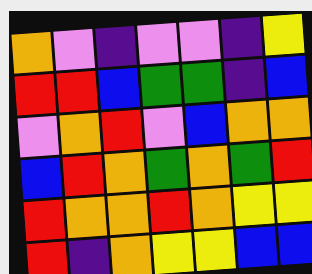[["orange", "violet", "indigo", "violet", "violet", "indigo", "yellow"], ["red", "red", "blue", "green", "green", "indigo", "blue"], ["violet", "orange", "red", "violet", "blue", "orange", "orange"], ["blue", "red", "orange", "green", "orange", "green", "red"], ["red", "orange", "orange", "red", "orange", "yellow", "yellow"], ["red", "indigo", "orange", "yellow", "yellow", "blue", "blue"]]